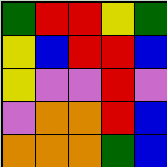[["green", "red", "red", "yellow", "green"], ["yellow", "blue", "red", "red", "blue"], ["yellow", "violet", "violet", "red", "violet"], ["violet", "orange", "orange", "red", "blue"], ["orange", "orange", "orange", "green", "blue"]]